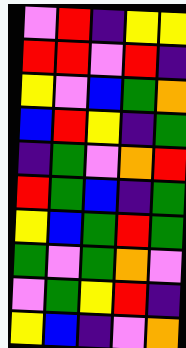[["violet", "red", "indigo", "yellow", "yellow"], ["red", "red", "violet", "red", "indigo"], ["yellow", "violet", "blue", "green", "orange"], ["blue", "red", "yellow", "indigo", "green"], ["indigo", "green", "violet", "orange", "red"], ["red", "green", "blue", "indigo", "green"], ["yellow", "blue", "green", "red", "green"], ["green", "violet", "green", "orange", "violet"], ["violet", "green", "yellow", "red", "indigo"], ["yellow", "blue", "indigo", "violet", "orange"]]